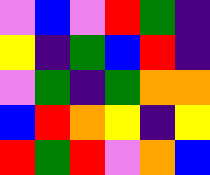[["violet", "blue", "violet", "red", "green", "indigo"], ["yellow", "indigo", "green", "blue", "red", "indigo"], ["violet", "green", "indigo", "green", "orange", "orange"], ["blue", "red", "orange", "yellow", "indigo", "yellow"], ["red", "green", "red", "violet", "orange", "blue"]]